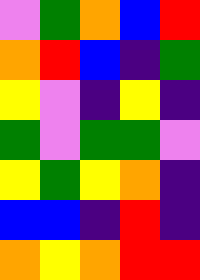[["violet", "green", "orange", "blue", "red"], ["orange", "red", "blue", "indigo", "green"], ["yellow", "violet", "indigo", "yellow", "indigo"], ["green", "violet", "green", "green", "violet"], ["yellow", "green", "yellow", "orange", "indigo"], ["blue", "blue", "indigo", "red", "indigo"], ["orange", "yellow", "orange", "red", "red"]]